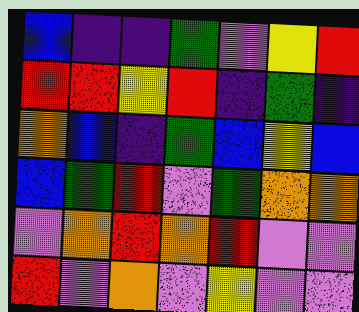[["blue", "indigo", "indigo", "green", "violet", "yellow", "red"], ["red", "red", "yellow", "red", "indigo", "green", "indigo"], ["orange", "blue", "indigo", "green", "blue", "yellow", "blue"], ["blue", "green", "red", "violet", "green", "orange", "orange"], ["violet", "orange", "red", "orange", "red", "violet", "violet"], ["red", "violet", "orange", "violet", "yellow", "violet", "violet"]]